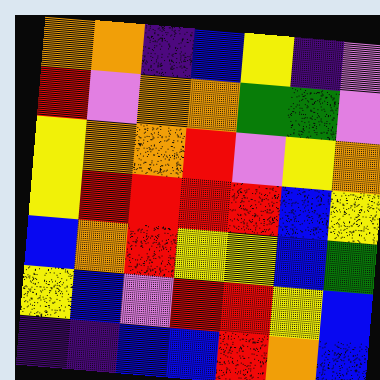[["orange", "orange", "indigo", "blue", "yellow", "indigo", "violet"], ["red", "violet", "orange", "orange", "green", "green", "violet"], ["yellow", "orange", "orange", "red", "violet", "yellow", "orange"], ["yellow", "red", "red", "red", "red", "blue", "yellow"], ["blue", "orange", "red", "yellow", "yellow", "blue", "green"], ["yellow", "blue", "violet", "red", "red", "yellow", "blue"], ["indigo", "indigo", "blue", "blue", "red", "orange", "blue"]]